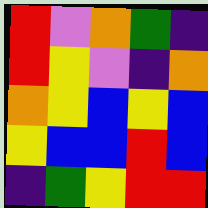[["red", "violet", "orange", "green", "indigo"], ["red", "yellow", "violet", "indigo", "orange"], ["orange", "yellow", "blue", "yellow", "blue"], ["yellow", "blue", "blue", "red", "blue"], ["indigo", "green", "yellow", "red", "red"]]